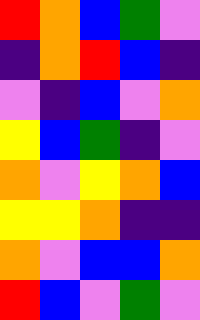[["red", "orange", "blue", "green", "violet"], ["indigo", "orange", "red", "blue", "indigo"], ["violet", "indigo", "blue", "violet", "orange"], ["yellow", "blue", "green", "indigo", "violet"], ["orange", "violet", "yellow", "orange", "blue"], ["yellow", "yellow", "orange", "indigo", "indigo"], ["orange", "violet", "blue", "blue", "orange"], ["red", "blue", "violet", "green", "violet"]]